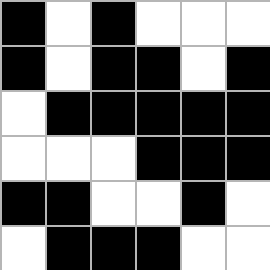[["black", "white", "black", "white", "white", "white"], ["black", "white", "black", "black", "white", "black"], ["white", "black", "black", "black", "black", "black"], ["white", "white", "white", "black", "black", "black"], ["black", "black", "white", "white", "black", "white"], ["white", "black", "black", "black", "white", "white"]]